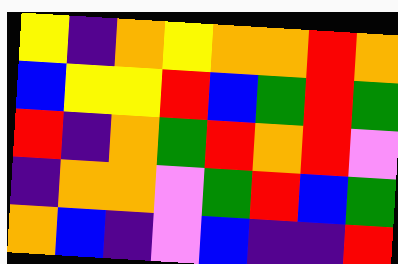[["yellow", "indigo", "orange", "yellow", "orange", "orange", "red", "orange"], ["blue", "yellow", "yellow", "red", "blue", "green", "red", "green"], ["red", "indigo", "orange", "green", "red", "orange", "red", "violet"], ["indigo", "orange", "orange", "violet", "green", "red", "blue", "green"], ["orange", "blue", "indigo", "violet", "blue", "indigo", "indigo", "red"]]